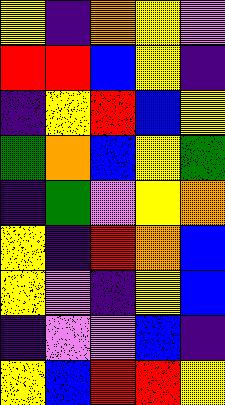[["yellow", "indigo", "orange", "yellow", "violet"], ["red", "red", "blue", "yellow", "indigo"], ["indigo", "yellow", "red", "blue", "yellow"], ["green", "orange", "blue", "yellow", "green"], ["indigo", "green", "violet", "yellow", "orange"], ["yellow", "indigo", "red", "orange", "blue"], ["yellow", "violet", "indigo", "yellow", "blue"], ["indigo", "violet", "violet", "blue", "indigo"], ["yellow", "blue", "red", "red", "yellow"]]